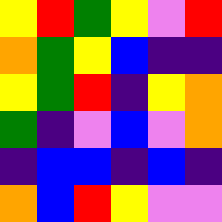[["yellow", "red", "green", "yellow", "violet", "red"], ["orange", "green", "yellow", "blue", "indigo", "indigo"], ["yellow", "green", "red", "indigo", "yellow", "orange"], ["green", "indigo", "violet", "blue", "violet", "orange"], ["indigo", "blue", "blue", "indigo", "blue", "indigo"], ["orange", "blue", "red", "yellow", "violet", "violet"]]